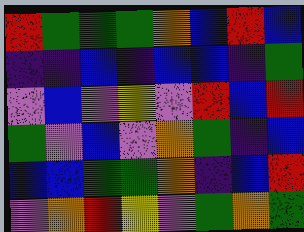[["red", "green", "green", "green", "orange", "blue", "red", "blue"], ["indigo", "indigo", "blue", "indigo", "blue", "blue", "indigo", "green"], ["violet", "blue", "violet", "yellow", "violet", "red", "blue", "red"], ["green", "violet", "blue", "violet", "orange", "green", "indigo", "blue"], ["blue", "blue", "green", "green", "orange", "indigo", "blue", "red"], ["violet", "orange", "red", "yellow", "violet", "green", "orange", "green"]]